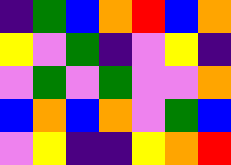[["indigo", "green", "blue", "orange", "red", "blue", "orange"], ["yellow", "violet", "green", "indigo", "violet", "yellow", "indigo"], ["violet", "green", "violet", "green", "violet", "violet", "orange"], ["blue", "orange", "blue", "orange", "violet", "green", "blue"], ["violet", "yellow", "indigo", "indigo", "yellow", "orange", "red"]]